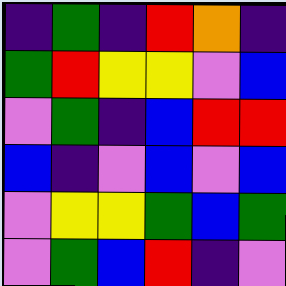[["indigo", "green", "indigo", "red", "orange", "indigo"], ["green", "red", "yellow", "yellow", "violet", "blue"], ["violet", "green", "indigo", "blue", "red", "red"], ["blue", "indigo", "violet", "blue", "violet", "blue"], ["violet", "yellow", "yellow", "green", "blue", "green"], ["violet", "green", "blue", "red", "indigo", "violet"]]